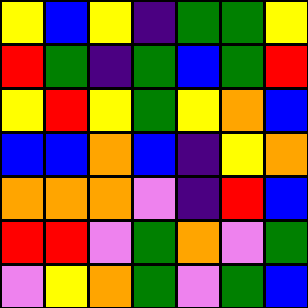[["yellow", "blue", "yellow", "indigo", "green", "green", "yellow"], ["red", "green", "indigo", "green", "blue", "green", "red"], ["yellow", "red", "yellow", "green", "yellow", "orange", "blue"], ["blue", "blue", "orange", "blue", "indigo", "yellow", "orange"], ["orange", "orange", "orange", "violet", "indigo", "red", "blue"], ["red", "red", "violet", "green", "orange", "violet", "green"], ["violet", "yellow", "orange", "green", "violet", "green", "blue"]]